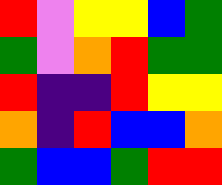[["red", "violet", "yellow", "yellow", "blue", "green"], ["green", "violet", "orange", "red", "green", "green"], ["red", "indigo", "indigo", "red", "yellow", "yellow"], ["orange", "indigo", "red", "blue", "blue", "orange"], ["green", "blue", "blue", "green", "red", "red"]]